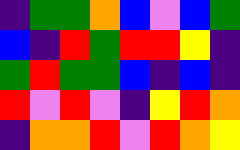[["indigo", "green", "green", "orange", "blue", "violet", "blue", "green"], ["blue", "indigo", "red", "green", "red", "red", "yellow", "indigo"], ["green", "red", "green", "green", "blue", "indigo", "blue", "indigo"], ["red", "violet", "red", "violet", "indigo", "yellow", "red", "orange"], ["indigo", "orange", "orange", "red", "violet", "red", "orange", "yellow"]]